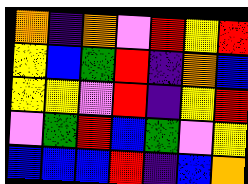[["orange", "indigo", "orange", "violet", "red", "yellow", "red"], ["yellow", "blue", "green", "red", "indigo", "orange", "blue"], ["yellow", "yellow", "violet", "red", "indigo", "yellow", "red"], ["violet", "green", "red", "blue", "green", "violet", "yellow"], ["blue", "blue", "blue", "red", "indigo", "blue", "orange"]]